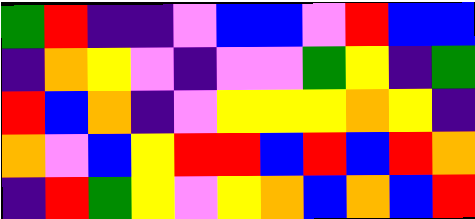[["green", "red", "indigo", "indigo", "violet", "blue", "blue", "violet", "red", "blue", "blue"], ["indigo", "orange", "yellow", "violet", "indigo", "violet", "violet", "green", "yellow", "indigo", "green"], ["red", "blue", "orange", "indigo", "violet", "yellow", "yellow", "yellow", "orange", "yellow", "indigo"], ["orange", "violet", "blue", "yellow", "red", "red", "blue", "red", "blue", "red", "orange"], ["indigo", "red", "green", "yellow", "violet", "yellow", "orange", "blue", "orange", "blue", "red"]]